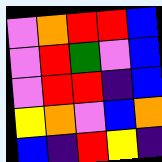[["violet", "orange", "red", "red", "blue"], ["violet", "red", "green", "violet", "blue"], ["violet", "red", "red", "indigo", "blue"], ["yellow", "orange", "violet", "blue", "orange"], ["blue", "indigo", "red", "yellow", "indigo"]]